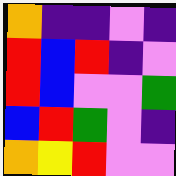[["orange", "indigo", "indigo", "violet", "indigo"], ["red", "blue", "red", "indigo", "violet"], ["red", "blue", "violet", "violet", "green"], ["blue", "red", "green", "violet", "indigo"], ["orange", "yellow", "red", "violet", "violet"]]